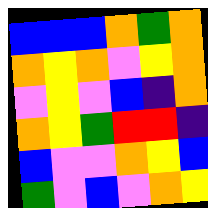[["blue", "blue", "blue", "orange", "green", "orange"], ["orange", "yellow", "orange", "violet", "yellow", "orange"], ["violet", "yellow", "violet", "blue", "indigo", "orange"], ["orange", "yellow", "green", "red", "red", "indigo"], ["blue", "violet", "violet", "orange", "yellow", "blue"], ["green", "violet", "blue", "violet", "orange", "yellow"]]